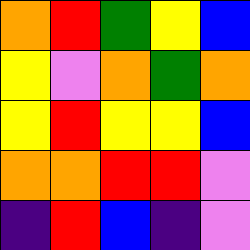[["orange", "red", "green", "yellow", "blue"], ["yellow", "violet", "orange", "green", "orange"], ["yellow", "red", "yellow", "yellow", "blue"], ["orange", "orange", "red", "red", "violet"], ["indigo", "red", "blue", "indigo", "violet"]]